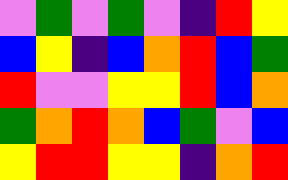[["violet", "green", "violet", "green", "violet", "indigo", "red", "yellow"], ["blue", "yellow", "indigo", "blue", "orange", "red", "blue", "green"], ["red", "violet", "violet", "yellow", "yellow", "red", "blue", "orange"], ["green", "orange", "red", "orange", "blue", "green", "violet", "blue"], ["yellow", "red", "red", "yellow", "yellow", "indigo", "orange", "red"]]